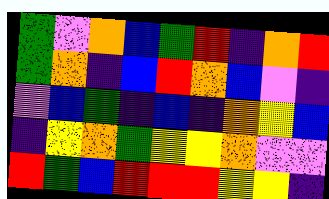[["green", "violet", "orange", "blue", "green", "red", "indigo", "orange", "red"], ["green", "orange", "indigo", "blue", "red", "orange", "blue", "violet", "indigo"], ["violet", "blue", "green", "indigo", "blue", "indigo", "orange", "yellow", "blue"], ["indigo", "yellow", "orange", "green", "yellow", "yellow", "orange", "violet", "violet"], ["red", "green", "blue", "red", "red", "red", "yellow", "yellow", "indigo"]]